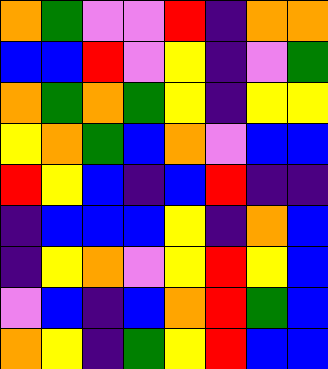[["orange", "green", "violet", "violet", "red", "indigo", "orange", "orange"], ["blue", "blue", "red", "violet", "yellow", "indigo", "violet", "green"], ["orange", "green", "orange", "green", "yellow", "indigo", "yellow", "yellow"], ["yellow", "orange", "green", "blue", "orange", "violet", "blue", "blue"], ["red", "yellow", "blue", "indigo", "blue", "red", "indigo", "indigo"], ["indigo", "blue", "blue", "blue", "yellow", "indigo", "orange", "blue"], ["indigo", "yellow", "orange", "violet", "yellow", "red", "yellow", "blue"], ["violet", "blue", "indigo", "blue", "orange", "red", "green", "blue"], ["orange", "yellow", "indigo", "green", "yellow", "red", "blue", "blue"]]